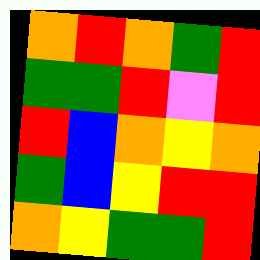[["orange", "red", "orange", "green", "red"], ["green", "green", "red", "violet", "red"], ["red", "blue", "orange", "yellow", "orange"], ["green", "blue", "yellow", "red", "red"], ["orange", "yellow", "green", "green", "red"]]